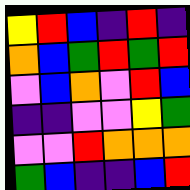[["yellow", "red", "blue", "indigo", "red", "indigo"], ["orange", "blue", "green", "red", "green", "red"], ["violet", "blue", "orange", "violet", "red", "blue"], ["indigo", "indigo", "violet", "violet", "yellow", "green"], ["violet", "violet", "red", "orange", "orange", "orange"], ["green", "blue", "indigo", "indigo", "blue", "red"]]